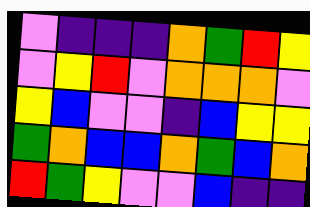[["violet", "indigo", "indigo", "indigo", "orange", "green", "red", "yellow"], ["violet", "yellow", "red", "violet", "orange", "orange", "orange", "violet"], ["yellow", "blue", "violet", "violet", "indigo", "blue", "yellow", "yellow"], ["green", "orange", "blue", "blue", "orange", "green", "blue", "orange"], ["red", "green", "yellow", "violet", "violet", "blue", "indigo", "indigo"]]